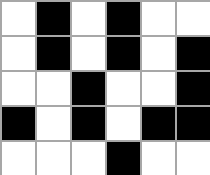[["white", "black", "white", "black", "white", "white"], ["white", "black", "white", "black", "white", "black"], ["white", "white", "black", "white", "white", "black"], ["black", "white", "black", "white", "black", "black"], ["white", "white", "white", "black", "white", "white"]]